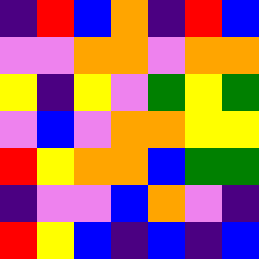[["indigo", "red", "blue", "orange", "indigo", "red", "blue"], ["violet", "violet", "orange", "orange", "violet", "orange", "orange"], ["yellow", "indigo", "yellow", "violet", "green", "yellow", "green"], ["violet", "blue", "violet", "orange", "orange", "yellow", "yellow"], ["red", "yellow", "orange", "orange", "blue", "green", "green"], ["indigo", "violet", "violet", "blue", "orange", "violet", "indigo"], ["red", "yellow", "blue", "indigo", "blue", "indigo", "blue"]]